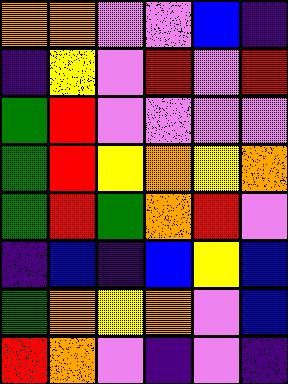[["orange", "orange", "violet", "violet", "blue", "indigo"], ["indigo", "yellow", "violet", "red", "violet", "red"], ["green", "red", "violet", "violet", "violet", "violet"], ["green", "red", "yellow", "orange", "yellow", "orange"], ["green", "red", "green", "orange", "red", "violet"], ["indigo", "blue", "indigo", "blue", "yellow", "blue"], ["green", "orange", "yellow", "orange", "violet", "blue"], ["red", "orange", "violet", "indigo", "violet", "indigo"]]